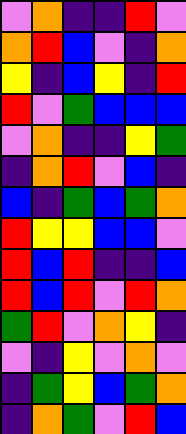[["violet", "orange", "indigo", "indigo", "red", "violet"], ["orange", "red", "blue", "violet", "indigo", "orange"], ["yellow", "indigo", "blue", "yellow", "indigo", "red"], ["red", "violet", "green", "blue", "blue", "blue"], ["violet", "orange", "indigo", "indigo", "yellow", "green"], ["indigo", "orange", "red", "violet", "blue", "indigo"], ["blue", "indigo", "green", "blue", "green", "orange"], ["red", "yellow", "yellow", "blue", "blue", "violet"], ["red", "blue", "red", "indigo", "indigo", "blue"], ["red", "blue", "red", "violet", "red", "orange"], ["green", "red", "violet", "orange", "yellow", "indigo"], ["violet", "indigo", "yellow", "violet", "orange", "violet"], ["indigo", "green", "yellow", "blue", "green", "orange"], ["indigo", "orange", "green", "violet", "red", "blue"]]